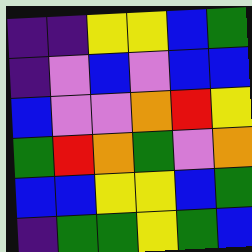[["indigo", "indigo", "yellow", "yellow", "blue", "green"], ["indigo", "violet", "blue", "violet", "blue", "blue"], ["blue", "violet", "violet", "orange", "red", "yellow"], ["green", "red", "orange", "green", "violet", "orange"], ["blue", "blue", "yellow", "yellow", "blue", "green"], ["indigo", "green", "green", "yellow", "green", "blue"]]